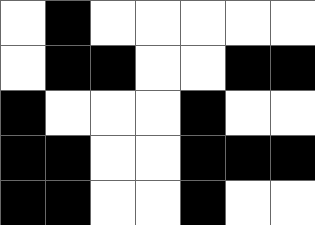[["white", "black", "white", "white", "white", "white", "white"], ["white", "black", "black", "white", "white", "black", "black"], ["black", "white", "white", "white", "black", "white", "white"], ["black", "black", "white", "white", "black", "black", "black"], ["black", "black", "white", "white", "black", "white", "white"]]